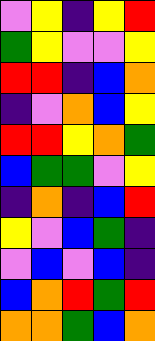[["violet", "yellow", "indigo", "yellow", "red"], ["green", "yellow", "violet", "violet", "yellow"], ["red", "red", "indigo", "blue", "orange"], ["indigo", "violet", "orange", "blue", "yellow"], ["red", "red", "yellow", "orange", "green"], ["blue", "green", "green", "violet", "yellow"], ["indigo", "orange", "indigo", "blue", "red"], ["yellow", "violet", "blue", "green", "indigo"], ["violet", "blue", "violet", "blue", "indigo"], ["blue", "orange", "red", "green", "red"], ["orange", "orange", "green", "blue", "orange"]]